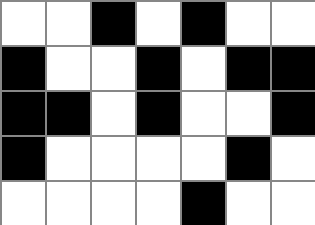[["white", "white", "black", "white", "black", "white", "white"], ["black", "white", "white", "black", "white", "black", "black"], ["black", "black", "white", "black", "white", "white", "black"], ["black", "white", "white", "white", "white", "black", "white"], ["white", "white", "white", "white", "black", "white", "white"]]